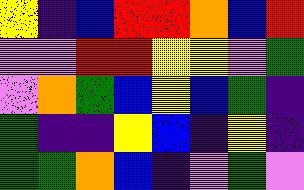[["yellow", "indigo", "blue", "red", "red", "orange", "blue", "red"], ["violet", "violet", "red", "red", "yellow", "yellow", "violet", "green"], ["violet", "orange", "green", "blue", "yellow", "blue", "green", "indigo"], ["green", "indigo", "indigo", "yellow", "blue", "indigo", "yellow", "indigo"], ["green", "green", "orange", "blue", "indigo", "violet", "green", "violet"]]